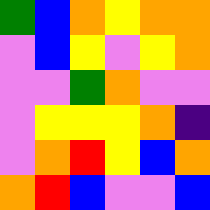[["green", "blue", "orange", "yellow", "orange", "orange"], ["violet", "blue", "yellow", "violet", "yellow", "orange"], ["violet", "violet", "green", "orange", "violet", "violet"], ["violet", "yellow", "yellow", "yellow", "orange", "indigo"], ["violet", "orange", "red", "yellow", "blue", "orange"], ["orange", "red", "blue", "violet", "violet", "blue"]]